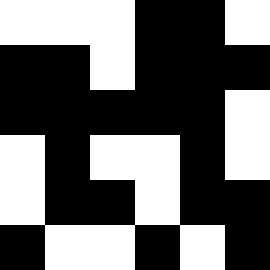[["white", "white", "white", "black", "black", "white"], ["black", "black", "white", "black", "black", "black"], ["black", "black", "black", "black", "black", "white"], ["white", "black", "white", "white", "black", "white"], ["white", "black", "black", "white", "black", "black"], ["black", "white", "white", "black", "white", "black"]]